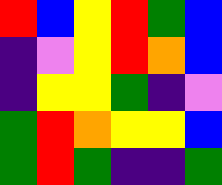[["red", "blue", "yellow", "red", "green", "blue"], ["indigo", "violet", "yellow", "red", "orange", "blue"], ["indigo", "yellow", "yellow", "green", "indigo", "violet"], ["green", "red", "orange", "yellow", "yellow", "blue"], ["green", "red", "green", "indigo", "indigo", "green"]]